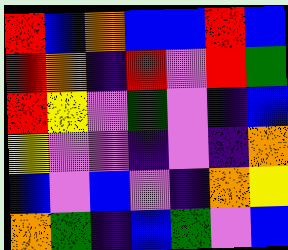[["red", "blue", "orange", "blue", "blue", "red", "blue"], ["red", "orange", "indigo", "red", "violet", "red", "green"], ["red", "yellow", "violet", "green", "violet", "indigo", "blue"], ["yellow", "violet", "violet", "indigo", "violet", "indigo", "orange"], ["blue", "violet", "blue", "violet", "indigo", "orange", "yellow"], ["orange", "green", "indigo", "blue", "green", "violet", "blue"]]